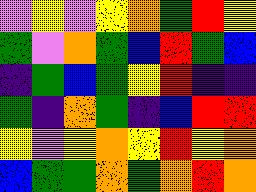[["violet", "yellow", "violet", "yellow", "orange", "green", "red", "yellow"], ["green", "violet", "orange", "green", "blue", "red", "green", "blue"], ["indigo", "green", "blue", "green", "yellow", "red", "indigo", "indigo"], ["green", "indigo", "orange", "green", "indigo", "blue", "red", "red"], ["yellow", "violet", "yellow", "orange", "yellow", "red", "yellow", "orange"], ["blue", "green", "green", "orange", "green", "orange", "red", "orange"]]